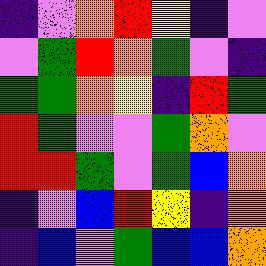[["indigo", "violet", "orange", "red", "yellow", "indigo", "violet"], ["violet", "green", "red", "orange", "green", "violet", "indigo"], ["green", "green", "orange", "yellow", "indigo", "red", "green"], ["red", "green", "violet", "violet", "green", "orange", "violet"], ["red", "red", "green", "violet", "green", "blue", "orange"], ["indigo", "violet", "blue", "red", "yellow", "indigo", "orange"], ["indigo", "blue", "violet", "green", "blue", "blue", "orange"]]